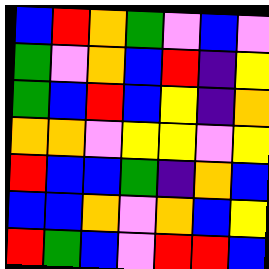[["blue", "red", "orange", "green", "violet", "blue", "violet"], ["green", "violet", "orange", "blue", "red", "indigo", "yellow"], ["green", "blue", "red", "blue", "yellow", "indigo", "orange"], ["orange", "orange", "violet", "yellow", "yellow", "violet", "yellow"], ["red", "blue", "blue", "green", "indigo", "orange", "blue"], ["blue", "blue", "orange", "violet", "orange", "blue", "yellow"], ["red", "green", "blue", "violet", "red", "red", "blue"]]